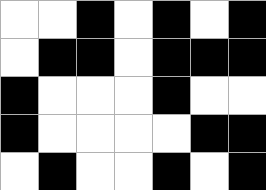[["white", "white", "black", "white", "black", "white", "black"], ["white", "black", "black", "white", "black", "black", "black"], ["black", "white", "white", "white", "black", "white", "white"], ["black", "white", "white", "white", "white", "black", "black"], ["white", "black", "white", "white", "black", "white", "black"]]